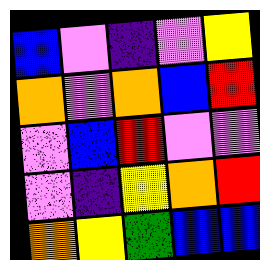[["blue", "violet", "indigo", "violet", "yellow"], ["orange", "violet", "orange", "blue", "red"], ["violet", "blue", "red", "violet", "violet"], ["violet", "indigo", "yellow", "orange", "red"], ["orange", "yellow", "green", "blue", "blue"]]